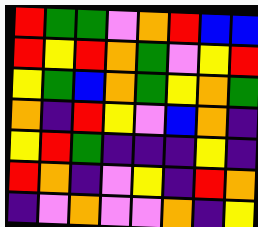[["red", "green", "green", "violet", "orange", "red", "blue", "blue"], ["red", "yellow", "red", "orange", "green", "violet", "yellow", "red"], ["yellow", "green", "blue", "orange", "green", "yellow", "orange", "green"], ["orange", "indigo", "red", "yellow", "violet", "blue", "orange", "indigo"], ["yellow", "red", "green", "indigo", "indigo", "indigo", "yellow", "indigo"], ["red", "orange", "indigo", "violet", "yellow", "indigo", "red", "orange"], ["indigo", "violet", "orange", "violet", "violet", "orange", "indigo", "yellow"]]